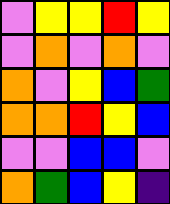[["violet", "yellow", "yellow", "red", "yellow"], ["violet", "orange", "violet", "orange", "violet"], ["orange", "violet", "yellow", "blue", "green"], ["orange", "orange", "red", "yellow", "blue"], ["violet", "violet", "blue", "blue", "violet"], ["orange", "green", "blue", "yellow", "indigo"]]